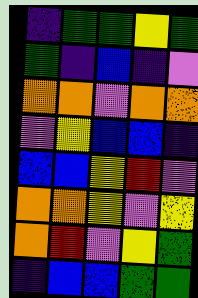[["indigo", "green", "green", "yellow", "green"], ["green", "indigo", "blue", "indigo", "violet"], ["orange", "orange", "violet", "orange", "orange"], ["violet", "yellow", "blue", "blue", "indigo"], ["blue", "blue", "yellow", "red", "violet"], ["orange", "orange", "yellow", "violet", "yellow"], ["orange", "red", "violet", "yellow", "green"], ["indigo", "blue", "blue", "green", "green"]]